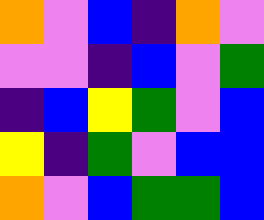[["orange", "violet", "blue", "indigo", "orange", "violet"], ["violet", "violet", "indigo", "blue", "violet", "green"], ["indigo", "blue", "yellow", "green", "violet", "blue"], ["yellow", "indigo", "green", "violet", "blue", "blue"], ["orange", "violet", "blue", "green", "green", "blue"]]